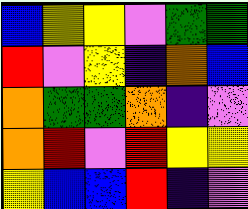[["blue", "yellow", "yellow", "violet", "green", "green"], ["red", "violet", "yellow", "indigo", "orange", "blue"], ["orange", "green", "green", "orange", "indigo", "violet"], ["orange", "red", "violet", "red", "yellow", "yellow"], ["yellow", "blue", "blue", "red", "indigo", "violet"]]